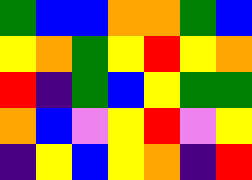[["green", "blue", "blue", "orange", "orange", "green", "blue"], ["yellow", "orange", "green", "yellow", "red", "yellow", "orange"], ["red", "indigo", "green", "blue", "yellow", "green", "green"], ["orange", "blue", "violet", "yellow", "red", "violet", "yellow"], ["indigo", "yellow", "blue", "yellow", "orange", "indigo", "red"]]